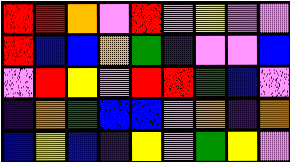[["red", "red", "orange", "violet", "red", "violet", "yellow", "violet", "violet"], ["red", "blue", "blue", "orange", "green", "indigo", "violet", "violet", "blue"], ["violet", "red", "yellow", "violet", "red", "red", "green", "blue", "violet"], ["indigo", "orange", "green", "blue", "blue", "violet", "orange", "indigo", "orange"], ["blue", "yellow", "blue", "indigo", "yellow", "violet", "green", "yellow", "violet"]]